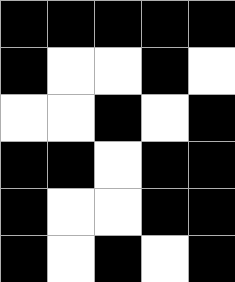[["black", "black", "black", "black", "black"], ["black", "white", "white", "black", "white"], ["white", "white", "black", "white", "black"], ["black", "black", "white", "black", "black"], ["black", "white", "white", "black", "black"], ["black", "white", "black", "white", "black"]]